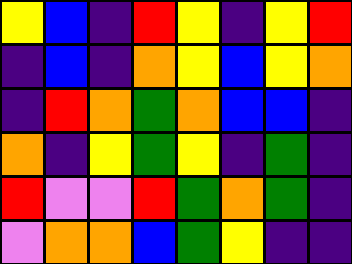[["yellow", "blue", "indigo", "red", "yellow", "indigo", "yellow", "red"], ["indigo", "blue", "indigo", "orange", "yellow", "blue", "yellow", "orange"], ["indigo", "red", "orange", "green", "orange", "blue", "blue", "indigo"], ["orange", "indigo", "yellow", "green", "yellow", "indigo", "green", "indigo"], ["red", "violet", "violet", "red", "green", "orange", "green", "indigo"], ["violet", "orange", "orange", "blue", "green", "yellow", "indigo", "indigo"]]